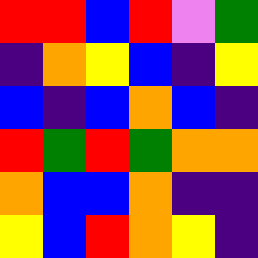[["red", "red", "blue", "red", "violet", "green"], ["indigo", "orange", "yellow", "blue", "indigo", "yellow"], ["blue", "indigo", "blue", "orange", "blue", "indigo"], ["red", "green", "red", "green", "orange", "orange"], ["orange", "blue", "blue", "orange", "indigo", "indigo"], ["yellow", "blue", "red", "orange", "yellow", "indigo"]]